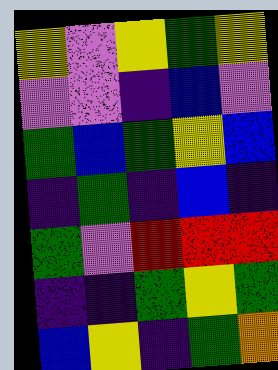[["yellow", "violet", "yellow", "green", "yellow"], ["violet", "violet", "indigo", "blue", "violet"], ["green", "blue", "green", "yellow", "blue"], ["indigo", "green", "indigo", "blue", "indigo"], ["green", "violet", "red", "red", "red"], ["indigo", "indigo", "green", "yellow", "green"], ["blue", "yellow", "indigo", "green", "orange"]]